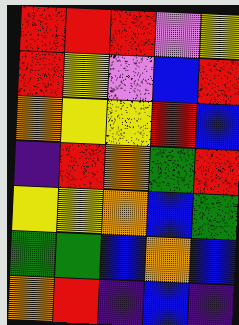[["red", "red", "red", "violet", "yellow"], ["red", "yellow", "violet", "blue", "red"], ["orange", "yellow", "yellow", "red", "blue"], ["indigo", "red", "orange", "green", "red"], ["yellow", "yellow", "orange", "blue", "green"], ["green", "green", "blue", "orange", "blue"], ["orange", "red", "indigo", "blue", "indigo"]]